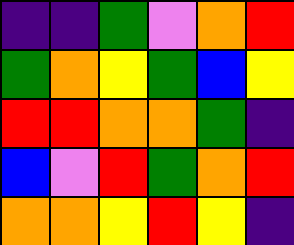[["indigo", "indigo", "green", "violet", "orange", "red"], ["green", "orange", "yellow", "green", "blue", "yellow"], ["red", "red", "orange", "orange", "green", "indigo"], ["blue", "violet", "red", "green", "orange", "red"], ["orange", "orange", "yellow", "red", "yellow", "indigo"]]